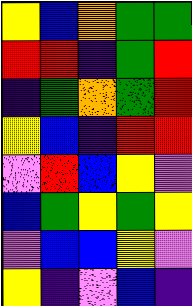[["yellow", "blue", "orange", "green", "green"], ["red", "red", "indigo", "green", "red"], ["indigo", "green", "orange", "green", "red"], ["yellow", "blue", "indigo", "red", "red"], ["violet", "red", "blue", "yellow", "violet"], ["blue", "green", "yellow", "green", "yellow"], ["violet", "blue", "blue", "yellow", "violet"], ["yellow", "indigo", "violet", "blue", "indigo"]]